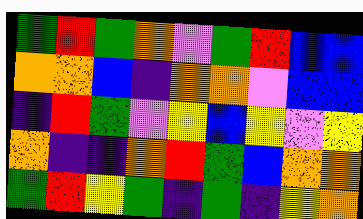[["green", "red", "green", "orange", "violet", "green", "red", "blue", "blue"], ["orange", "orange", "blue", "indigo", "orange", "orange", "violet", "blue", "blue"], ["indigo", "red", "green", "violet", "yellow", "blue", "yellow", "violet", "yellow"], ["orange", "indigo", "indigo", "orange", "red", "green", "blue", "orange", "orange"], ["green", "red", "yellow", "green", "indigo", "green", "indigo", "yellow", "orange"]]